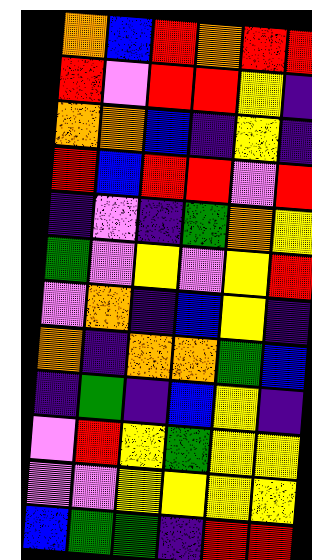[["orange", "blue", "red", "orange", "red", "red"], ["red", "violet", "red", "red", "yellow", "indigo"], ["orange", "orange", "blue", "indigo", "yellow", "indigo"], ["red", "blue", "red", "red", "violet", "red"], ["indigo", "violet", "indigo", "green", "orange", "yellow"], ["green", "violet", "yellow", "violet", "yellow", "red"], ["violet", "orange", "indigo", "blue", "yellow", "indigo"], ["orange", "indigo", "orange", "orange", "green", "blue"], ["indigo", "green", "indigo", "blue", "yellow", "indigo"], ["violet", "red", "yellow", "green", "yellow", "yellow"], ["violet", "violet", "yellow", "yellow", "yellow", "yellow"], ["blue", "green", "green", "indigo", "red", "red"]]